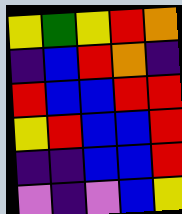[["yellow", "green", "yellow", "red", "orange"], ["indigo", "blue", "red", "orange", "indigo"], ["red", "blue", "blue", "red", "red"], ["yellow", "red", "blue", "blue", "red"], ["indigo", "indigo", "blue", "blue", "red"], ["violet", "indigo", "violet", "blue", "yellow"]]